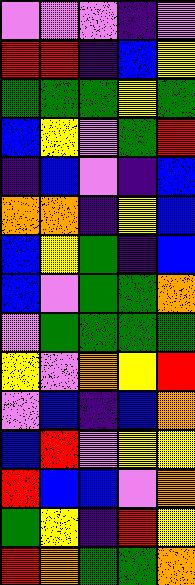[["violet", "violet", "violet", "indigo", "violet"], ["red", "red", "indigo", "blue", "yellow"], ["green", "green", "green", "yellow", "green"], ["blue", "yellow", "violet", "green", "red"], ["indigo", "blue", "violet", "indigo", "blue"], ["orange", "orange", "indigo", "yellow", "blue"], ["blue", "yellow", "green", "indigo", "blue"], ["blue", "violet", "green", "green", "orange"], ["violet", "green", "green", "green", "green"], ["yellow", "violet", "orange", "yellow", "red"], ["violet", "blue", "indigo", "blue", "orange"], ["blue", "red", "violet", "yellow", "yellow"], ["red", "blue", "blue", "violet", "orange"], ["green", "yellow", "indigo", "red", "yellow"], ["red", "orange", "green", "green", "orange"]]